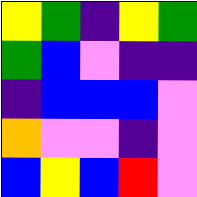[["yellow", "green", "indigo", "yellow", "green"], ["green", "blue", "violet", "indigo", "indigo"], ["indigo", "blue", "blue", "blue", "violet"], ["orange", "violet", "violet", "indigo", "violet"], ["blue", "yellow", "blue", "red", "violet"]]